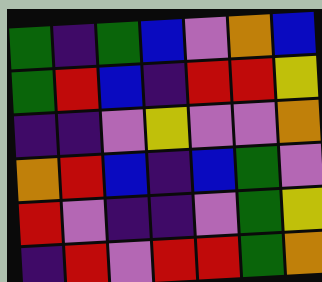[["green", "indigo", "green", "blue", "violet", "orange", "blue"], ["green", "red", "blue", "indigo", "red", "red", "yellow"], ["indigo", "indigo", "violet", "yellow", "violet", "violet", "orange"], ["orange", "red", "blue", "indigo", "blue", "green", "violet"], ["red", "violet", "indigo", "indigo", "violet", "green", "yellow"], ["indigo", "red", "violet", "red", "red", "green", "orange"]]